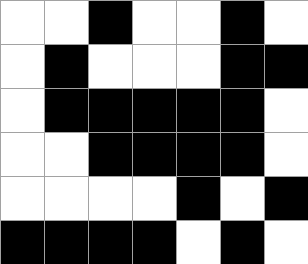[["white", "white", "black", "white", "white", "black", "white"], ["white", "black", "white", "white", "white", "black", "black"], ["white", "black", "black", "black", "black", "black", "white"], ["white", "white", "black", "black", "black", "black", "white"], ["white", "white", "white", "white", "black", "white", "black"], ["black", "black", "black", "black", "white", "black", "white"]]